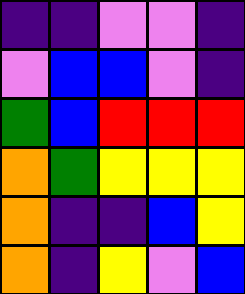[["indigo", "indigo", "violet", "violet", "indigo"], ["violet", "blue", "blue", "violet", "indigo"], ["green", "blue", "red", "red", "red"], ["orange", "green", "yellow", "yellow", "yellow"], ["orange", "indigo", "indigo", "blue", "yellow"], ["orange", "indigo", "yellow", "violet", "blue"]]